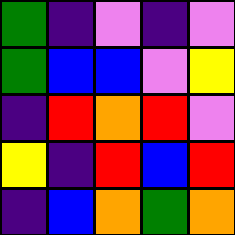[["green", "indigo", "violet", "indigo", "violet"], ["green", "blue", "blue", "violet", "yellow"], ["indigo", "red", "orange", "red", "violet"], ["yellow", "indigo", "red", "blue", "red"], ["indigo", "blue", "orange", "green", "orange"]]